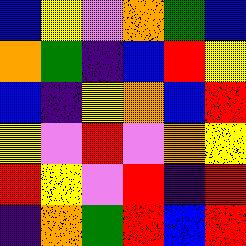[["blue", "yellow", "violet", "orange", "green", "blue"], ["orange", "green", "indigo", "blue", "red", "yellow"], ["blue", "indigo", "yellow", "orange", "blue", "red"], ["yellow", "violet", "red", "violet", "orange", "yellow"], ["red", "yellow", "violet", "red", "indigo", "red"], ["indigo", "orange", "green", "red", "blue", "red"]]